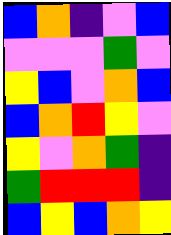[["blue", "orange", "indigo", "violet", "blue"], ["violet", "violet", "violet", "green", "violet"], ["yellow", "blue", "violet", "orange", "blue"], ["blue", "orange", "red", "yellow", "violet"], ["yellow", "violet", "orange", "green", "indigo"], ["green", "red", "red", "red", "indigo"], ["blue", "yellow", "blue", "orange", "yellow"]]